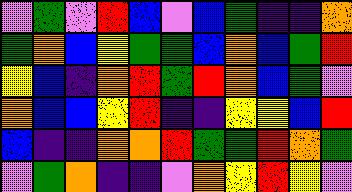[["violet", "green", "violet", "red", "blue", "violet", "blue", "green", "indigo", "indigo", "orange"], ["green", "orange", "blue", "yellow", "green", "green", "blue", "orange", "blue", "green", "red"], ["yellow", "blue", "indigo", "orange", "red", "green", "red", "orange", "blue", "green", "violet"], ["orange", "blue", "blue", "yellow", "red", "indigo", "indigo", "yellow", "yellow", "blue", "red"], ["blue", "indigo", "indigo", "orange", "orange", "red", "green", "green", "red", "orange", "green"], ["violet", "green", "orange", "indigo", "indigo", "violet", "orange", "yellow", "red", "yellow", "violet"]]